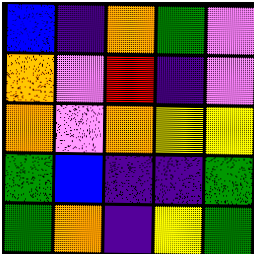[["blue", "indigo", "orange", "green", "violet"], ["orange", "violet", "red", "indigo", "violet"], ["orange", "violet", "orange", "yellow", "yellow"], ["green", "blue", "indigo", "indigo", "green"], ["green", "orange", "indigo", "yellow", "green"]]